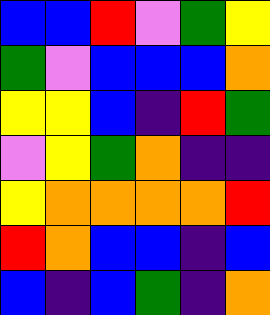[["blue", "blue", "red", "violet", "green", "yellow"], ["green", "violet", "blue", "blue", "blue", "orange"], ["yellow", "yellow", "blue", "indigo", "red", "green"], ["violet", "yellow", "green", "orange", "indigo", "indigo"], ["yellow", "orange", "orange", "orange", "orange", "red"], ["red", "orange", "blue", "blue", "indigo", "blue"], ["blue", "indigo", "blue", "green", "indigo", "orange"]]